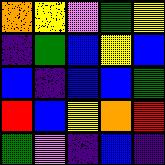[["orange", "yellow", "violet", "green", "yellow"], ["indigo", "green", "blue", "yellow", "blue"], ["blue", "indigo", "blue", "blue", "green"], ["red", "blue", "yellow", "orange", "red"], ["green", "violet", "indigo", "blue", "indigo"]]